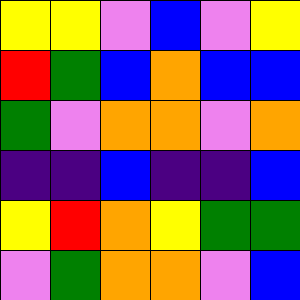[["yellow", "yellow", "violet", "blue", "violet", "yellow"], ["red", "green", "blue", "orange", "blue", "blue"], ["green", "violet", "orange", "orange", "violet", "orange"], ["indigo", "indigo", "blue", "indigo", "indigo", "blue"], ["yellow", "red", "orange", "yellow", "green", "green"], ["violet", "green", "orange", "orange", "violet", "blue"]]